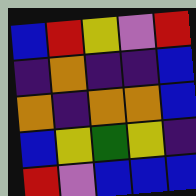[["blue", "red", "yellow", "violet", "red"], ["indigo", "orange", "indigo", "indigo", "blue"], ["orange", "indigo", "orange", "orange", "blue"], ["blue", "yellow", "green", "yellow", "indigo"], ["red", "violet", "blue", "blue", "blue"]]